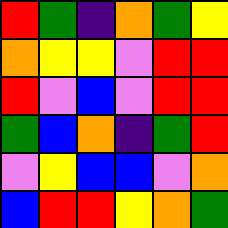[["red", "green", "indigo", "orange", "green", "yellow"], ["orange", "yellow", "yellow", "violet", "red", "red"], ["red", "violet", "blue", "violet", "red", "red"], ["green", "blue", "orange", "indigo", "green", "red"], ["violet", "yellow", "blue", "blue", "violet", "orange"], ["blue", "red", "red", "yellow", "orange", "green"]]